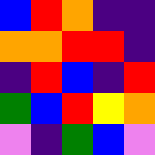[["blue", "red", "orange", "indigo", "indigo"], ["orange", "orange", "red", "red", "indigo"], ["indigo", "red", "blue", "indigo", "red"], ["green", "blue", "red", "yellow", "orange"], ["violet", "indigo", "green", "blue", "violet"]]